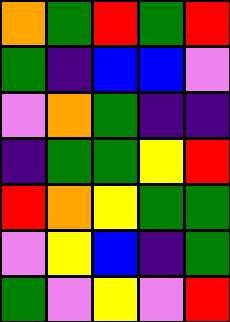[["orange", "green", "red", "green", "red"], ["green", "indigo", "blue", "blue", "violet"], ["violet", "orange", "green", "indigo", "indigo"], ["indigo", "green", "green", "yellow", "red"], ["red", "orange", "yellow", "green", "green"], ["violet", "yellow", "blue", "indigo", "green"], ["green", "violet", "yellow", "violet", "red"]]